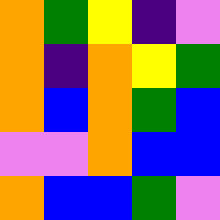[["orange", "green", "yellow", "indigo", "violet"], ["orange", "indigo", "orange", "yellow", "green"], ["orange", "blue", "orange", "green", "blue"], ["violet", "violet", "orange", "blue", "blue"], ["orange", "blue", "blue", "green", "violet"]]